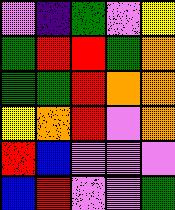[["violet", "indigo", "green", "violet", "yellow"], ["green", "red", "red", "green", "orange"], ["green", "green", "red", "orange", "orange"], ["yellow", "orange", "red", "violet", "orange"], ["red", "blue", "violet", "violet", "violet"], ["blue", "red", "violet", "violet", "green"]]